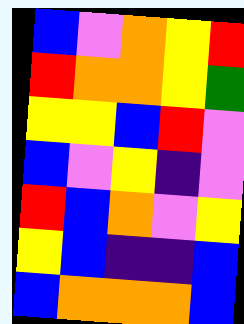[["blue", "violet", "orange", "yellow", "red"], ["red", "orange", "orange", "yellow", "green"], ["yellow", "yellow", "blue", "red", "violet"], ["blue", "violet", "yellow", "indigo", "violet"], ["red", "blue", "orange", "violet", "yellow"], ["yellow", "blue", "indigo", "indigo", "blue"], ["blue", "orange", "orange", "orange", "blue"]]